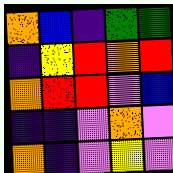[["orange", "blue", "indigo", "green", "green"], ["indigo", "yellow", "red", "orange", "red"], ["orange", "red", "red", "violet", "blue"], ["indigo", "indigo", "violet", "orange", "violet"], ["orange", "indigo", "violet", "yellow", "violet"]]